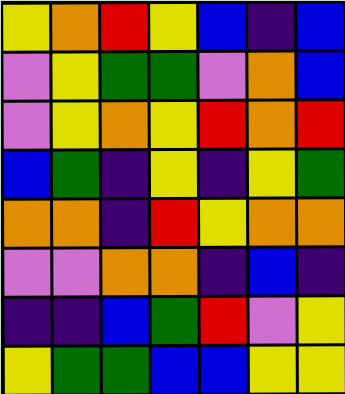[["yellow", "orange", "red", "yellow", "blue", "indigo", "blue"], ["violet", "yellow", "green", "green", "violet", "orange", "blue"], ["violet", "yellow", "orange", "yellow", "red", "orange", "red"], ["blue", "green", "indigo", "yellow", "indigo", "yellow", "green"], ["orange", "orange", "indigo", "red", "yellow", "orange", "orange"], ["violet", "violet", "orange", "orange", "indigo", "blue", "indigo"], ["indigo", "indigo", "blue", "green", "red", "violet", "yellow"], ["yellow", "green", "green", "blue", "blue", "yellow", "yellow"]]